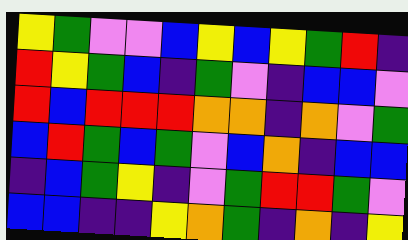[["yellow", "green", "violet", "violet", "blue", "yellow", "blue", "yellow", "green", "red", "indigo"], ["red", "yellow", "green", "blue", "indigo", "green", "violet", "indigo", "blue", "blue", "violet"], ["red", "blue", "red", "red", "red", "orange", "orange", "indigo", "orange", "violet", "green"], ["blue", "red", "green", "blue", "green", "violet", "blue", "orange", "indigo", "blue", "blue"], ["indigo", "blue", "green", "yellow", "indigo", "violet", "green", "red", "red", "green", "violet"], ["blue", "blue", "indigo", "indigo", "yellow", "orange", "green", "indigo", "orange", "indigo", "yellow"]]